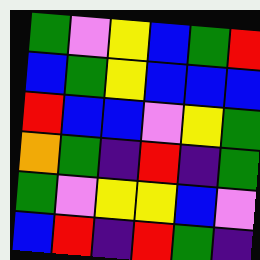[["green", "violet", "yellow", "blue", "green", "red"], ["blue", "green", "yellow", "blue", "blue", "blue"], ["red", "blue", "blue", "violet", "yellow", "green"], ["orange", "green", "indigo", "red", "indigo", "green"], ["green", "violet", "yellow", "yellow", "blue", "violet"], ["blue", "red", "indigo", "red", "green", "indigo"]]